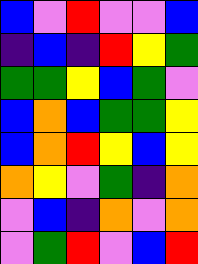[["blue", "violet", "red", "violet", "violet", "blue"], ["indigo", "blue", "indigo", "red", "yellow", "green"], ["green", "green", "yellow", "blue", "green", "violet"], ["blue", "orange", "blue", "green", "green", "yellow"], ["blue", "orange", "red", "yellow", "blue", "yellow"], ["orange", "yellow", "violet", "green", "indigo", "orange"], ["violet", "blue", "indigo", "orange", "violet", "orange"], ["violet", "green", "red", "violet", "blue", "red"]]